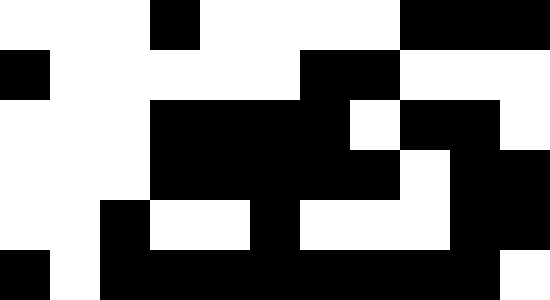[["white", "white", "white", "black", "white", "white", "white", "white", "black", "black", "black"], ["black", "white", "white", "white", "white", "white", "black", "black", "white", "white", "white"], ["white", "white", "white", "black", "black", "black", "black", "white", "black", "black", "white"], ["white", "white", "white", "black", "black", "black", "black", "black", "white", "black", "black"], ["white", "white", "black", "white", "white", "black", "white", "white", "white", "black", "black"], ["black", "white", "black", "black", "black", "black", "black", "black", "black", "black", "white"]]